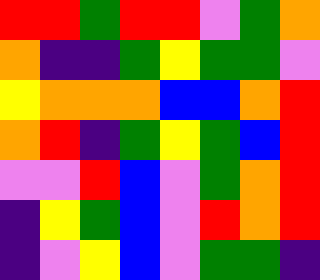[["red", "red", "green", "red", "red", "violet", "green", "orange"], ["orange", "indigo", "indigo", "green", "yellow", "green", "green", "violet"], ["yellow", "orange", "orange", "orange", "blue", "blue", "orange", "red"], ["orange", "red", "indigo", "green", "yellow", "green", "blue", "red"], ["violet", "violet", "red", "blue", "violet", "green", "orange", "red"], ["indigo", "yellow", "green", "blue", "violet", "red", "orange", "red"], ["indigo", "violet", "yellow", "blue", "violet", "green", "green", "indigo"]]